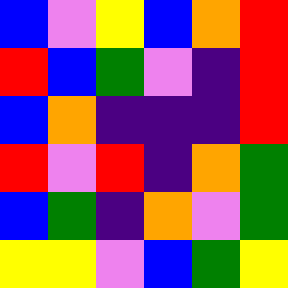[["blue", "violet", "yellow", "blue", "orange", "red"], ["red", "blue", "green", "violet", "indigo", "red"], ["blue", "orange", "indigo", "indigo", "indigo", "red"], ["red", "violet", "red", "indigo", "orange", "green"], ["blue", "green", "indigo", "orange", "violet", "green"], ["yellow", "yellow", "violet", "blue", "green", "yellow"]]